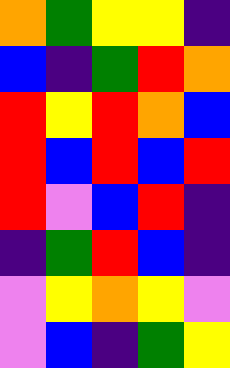[["orange", "green", "yellow", "yellow", "indigo"], ["blue", "indigo", "green", "red", "orange"], ["red", "yellow", "red", "orange", "blue"], ["red", "blue", "red", "blue", "red"], ["red", "violet", "blue", "red", "indigo"], ["indigo", "green", "red", "blue", "indigo"], ["violet", "yellow", "orange", "yellow", "violet"], ["violet", "blue", "indigo", "green", "yellow"]]